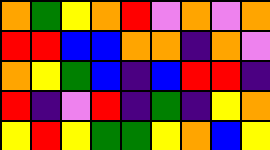[["orange", "green", "yellow", "orange", "red", "violet", "orange", "violet", "orange"], ["red", "red", "blue", "blue", "orange", "orange", "indigo", "orange", "violet"], ["orange", "yellow", "green", "blue", "indigo", "blue", "red", "red", "indigo"], ["red", "indigo", "violet", "red", "indigo", "green", "indigo", "yellow", "orange"], ["yellow", "red", "yellow", "green", "green", "yellow", "orange", "blue", "yellow"]]